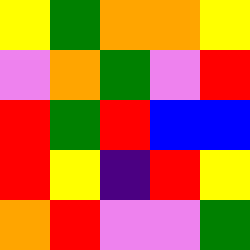[["yellow", "green", "orange", "orange", "yellow"], ["violet", "orange", "green", "violet", "red"], ["red", "green", "red", "blue", "blue"], ["red", "yellow", "indigo", "red", "yellow"], ["orange", "red", "violet", "violet", "green"]]